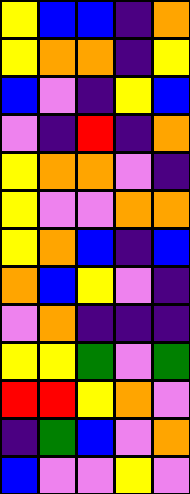[["yellow", "blue", "blue", "indigo", "orange"], ["yellow", "orange", "orange", "indigo", "yellow"], ["blue", "violet", "indigo", "yellow", "blue"], ["violet", "indigo", "red", "indigo", "orange"], ["yellow", "orange", "orange", "violet", "indigo"], ["yellow", "violet", "violet", "orange", "orange"], ["yellow", "orange", "blue", "indigo", "blue"], ["orange", "blue", "yellow", "violet", "indigo"], ["violet", "orange", "indigo", "indigo", "indigo"], ["yellow", "yellow", "green", "violet", "green"], ["red", "red", "yellow", "orange", "violet"], ["indigo", "green", "blue", "violet", "orange"], ["blue", "violet", "violet", "yellow", "violet"]]